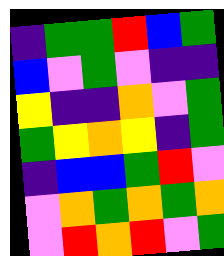[["indigo", "green", "green", "red", "blue", "green"], ["blue", "violet", "green", "violet", "indigo", "indigo"], ["yellow", "indigo", "indigo", "orange", "violet", "green"], ["green", "yellow", "orange", "yellow", "indigo", "green"], ["indigo", "blue", "blue", "green", "red", "violet"], ["violet", "orange", "green", "orange", "green", "orange"], ["violet", "red", "orange", "red", "violet", "green"]]